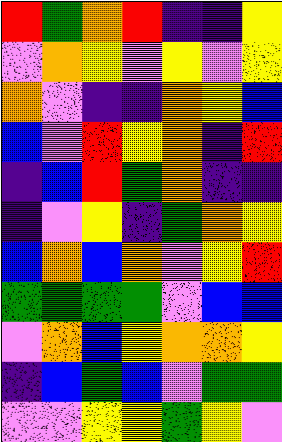[["red", "green", "orange", "red", "indigo", "indigo", "yellow"], ["violet", "orange", "yellow", "violet", "yellow", "violet", "yellow"], ["orange", "violet", "indigo", "indigo", "orange", "yellow", "blue"], ["blue", "violet", "red", "yellow", "orange", "indigo", "red"], ["indigo", "blue", "red", "green", "orange", "indigo", "indigo"], ["indigo", "violet", "yellow", "indigo", "green", "orange", "yellow"], ["blue", "orange", "blue", "orange", "violet", "yellow", "red"], ["green", "green", "green", "green", "violet", "blue", "blue"], ["violet", "orange", "blue", "yellow", "orange", "orange", "yellow"], ["indigo", "blue", "green", "blue", "violet", "green", "green"], ["violet", "violet", "yellow", "yellow", "green", "yellow", "violet"]]